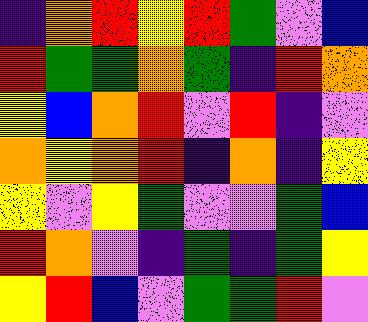[["indigo", "orange", "red", "yellow", "red", "green", "violet", "blue"], ["red", "green", "green", "orange", "green", "indigo", "red", "orange"], ["yellow", "blue", "orange", "red", "violet", "red", "indigo", "violet"], ["orange", "yellow", "orange", "red", "indigo", "orange", "indigo", "yellow"], ["yellow", "violet", "yellow", "green", "violet", "violet", "green", "blue"], ["red", "orange", "violet", "indigo", "green", "indigo", "green", "yellow"], ["yellow", "red", "blue", "violet", "green", "green", "red", "violet"]]